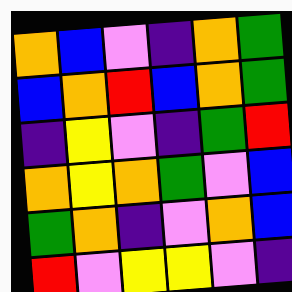[["orange", "blue", "violet", "indigo", "orange", "green"], ["blue", "orange", "red", "blue", "orange", "green"], ["indigo", "yellow", "violet", "indigo", "green", "red"], ["orange", "yellow", "orange", "green", "violet", "blue"], ["green", "orange", "indigo", "violet", "orange", "blue"], ["red", "violet", "yellow", "yellow", "violet", "indigo"]]